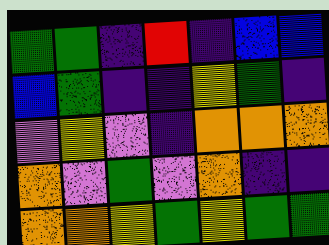[["green", "green", "indigo", "red", "indigo", "blue", "blue"], ["blue", "green", "indigo", "indigo", "yellow", "green", "indigo"], ["violet", "yellow", "violet", "indigo", "orange", "orange", "orange"], ["orange", "violet", "green", "violet", "orange", "indigo", "indigo"], ["orange", "orange", "yellow", "green", "yellow", "green", "green"]]